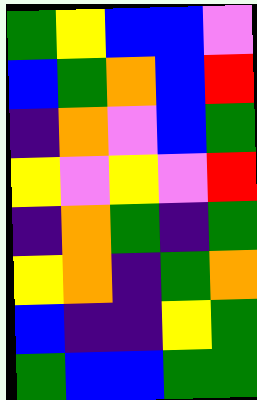[["green", "yellow", "blue", "blue", "violet"], ["blue", "green", "orange", "blue", "red"], ["indigo", "orange", "violet", "blue", "green"], ["yellow", "violet", "yellow", "violet", "red"], ["indigo", "orange", "green", "indigo", "green"], ["yellow", "orange", "indigo", "green", "orange"], ["blue", "indigo", "indigo", "yellow", "green"], ["green", "blue", "blue", "green", "green"]]